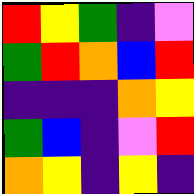[["red", "yellow", "green", "indigo", "violet"], ["green", "red", "orange", "blue", "red"], ["indigo", "indigo", "indigo", "orange", "yellow"], ["green", "blue", "indigo", "violet", "red"], ["orange", "yellow", "indigo", "yellow", "indigo"]]